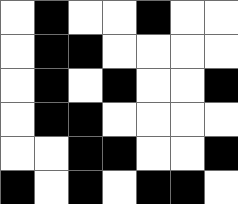[["white", "black", "white", "white", "black", "white", "white"], ["white", "black", "black", "white", "white", "white", "white"], ["white", "black", "white", "black", "white", "white", "black"], ["white", "black", "black", "white", "white", "white", "white"], ["white", "white", "black", "black", "white", "white", "black"], ["black", "white", "black", "white", "black", "black", "white"]]